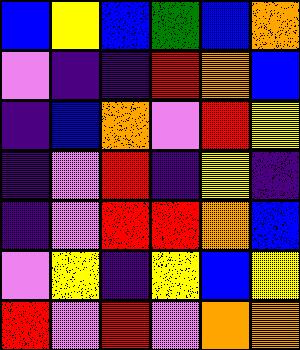[["blue", "yellow", "blue", "green", "blue", "orange"], ["violet", "indigo", "indigo", "red", "orange", "blue"], ["indigo", "blue", "orange", "violet", "red", "yellow"], ["indigo", "violet", "red", "indigo", "yellow", "indigo"], ["indigo", "violet", "red", "red", "orange", "blue"], ["violet", "yellow", "indigo", "yellow", "blue", "yellow"], ["red", "violet", "red", "violet", "orange", "orange"]]